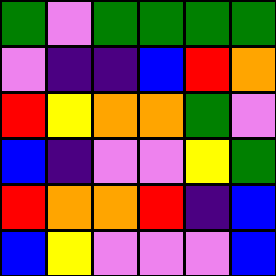[["green", "violet", "green", "green", "green", "green"], ["violet", "indigo", "indigo", "blue", "red", "orange"], ["red", "yellow", "orange", "orange", "green", "violet"], ["blue", "indigo", "violet", "violet", "yellow", "green"], ["red", "orange", "orange", "red", "indigo", "blue"], ["blue", "yellow", "violet", "violet", "violet", "blue"]]